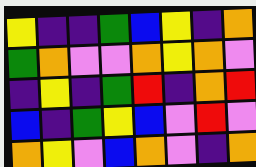[["yellow", "indigo", "indigo", "green", "blue", "yellow", "indigo", "orange"], ["green", "orange", "violet", "violet", "orange", "yellow", "orange", "violet"], ["indigo", "yellow", "indigo", "green", "red", "indigo", "orange", "red"], ["blue", "indigo", "green", "yellow", "blue", "violet", "red", "violet"], ["orange", "yellow", "violet", "blue", "orange", "violet", "indigo", "orange"]]